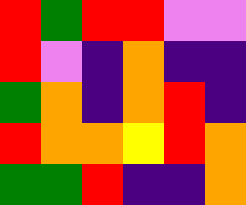[["red", "green", "red", "red", "violet", "violet"], ["red", "violet", "indigo", "orange", "indigo", "indigo"], ["green", "orange", "indigo", "orange", "red", "indigo"], ["red", "orange", "orange", "yellow", "red", "orange"], ["green", "green", "red", "indigo", "indigo", "orange"]]